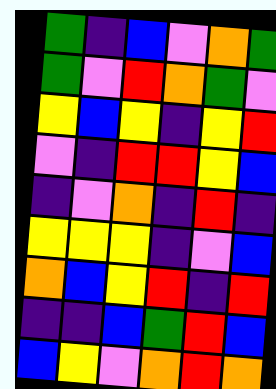[["green", "indigo", "blue", "violet", "orange", "green"], ["green", "violet", "red", "orange", "green", "violet"], ["yellow", "blue", "yellow", "indigo", "yellow", "red"], ["violet", "indigo", "red", "red", "yellow", "blue"], ["indigo", "violet", "orange", "indigo", "red", "indigo"], ["yellow", "yellow", "yellow", "indigo", "violet", "blue"], ["orange", "blue", "yellow", "red", "indigo", "red"], ["indigo", "indigo", "blue", "green", "red", "blue"], ["blue", "yellow", "violet", "orange", "red", "orange"]]